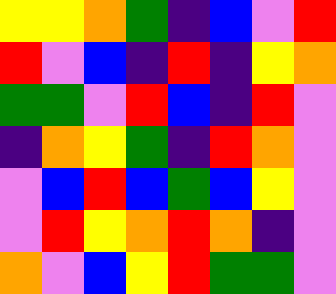[["yellow", "yellow", "orange", "green", "indigo", "blue", "violet", "red"], ["red", "violet", "blue", "indigo", "red", "indigo", "yellow", "orange"], ["green", "green", "violet", "red", "blue", "indigo", "red", "violet"], ["indigo", "orange", "yellow", "green", "indigo", "red", "orange", "violet"], ["violet", "blue", "red", "blue", "green", "blue", "yellow", "violet"], ["violet", "red", "yellow", "orange", "red", "orange", "indigo", "violet"], ["orange", "violet", "blue", "yellow", "red", "green", "green", "violet"]]